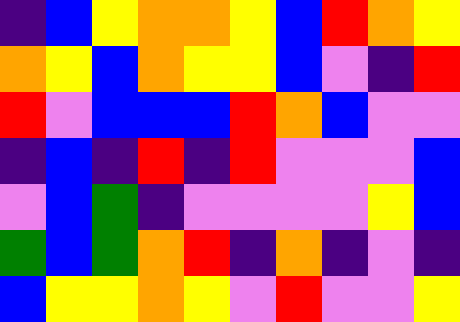[["indigo", "blue", "yellow", "orange", "orange", "yellow", "blue", "red", "orange", "yellow"], ["orange", "yellow", "blue", "orange", "yellow", "yellow", "blue", "violet", "indigo", "red"], ["red", "violet", "blue", "blue", "blue", "red", "orange", "blue", "violet", "violet"], ["indigo", "blue", "indigo", "red", "indigo", "red", "violet", "violet", "violet", "blue"], ["violet", "blue", "green", "indigo", "violet", "violet", "violet", "violet", "yellow", "blue"], ["green", "blue", "green", "orange", "red", "indigo", "orange", "indigo", "violet", "indigo"], ["blue", "yellow", "yellow", "orange", "yellow", "violet", "red", "violet", "violet", "yellow"]]